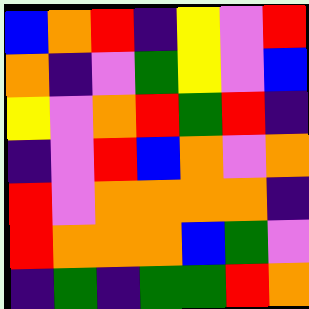[["blue", "orange", "red", "indigo", "yellow", "violet", "red"], ["orange", "indigo", "violet", "green", "yellow", "violet", "blue"], ["yellow", "violet", "orange", "red", "green", "red", "indigo"], ["indigo", "violet", "red", "blue", "orange", "violet", "orange"], ["red", "violet", "orange", "orange", "orange", "orange", "indigo"], ["red", "orange", "orange", "orange", "blue", "green", "violet"], ["indigo", "green", "indigo", "green", "green", "red", "orange"]]